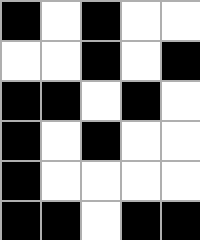[["black", "white", "black", "white", "white"], ["white", "white", "black", "white", "black"], ["black", "black", "white", "black", "white"], ["black", "white", "black", "white", "white"], ["black", "white", "white", "white", "white"], ["black", "black", "white", "black", "black"]]